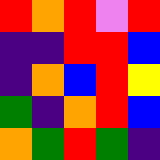[["red", "orange", "red", "violet", "red"], ["indigo", "indigo", "red", "red", "blue"], ["indigo", "orange", "blue", "red", "yellow"], ["green", "indigo", "orange", "red", "blue"], ["orange", "green", "red", "green", "indigo"]]